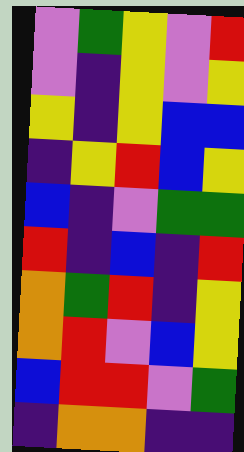[["violet", "green", "yellow", "violet", "red"], ["violet", "indigo", "yellow", "violet", "yellow"], ["yellow", "indigo", "yellow", "blue", "blue"], ["indigo", "yellow", "red", "blue", "yellow"], ["blue", "indigo", "violet", "green", "green"], ["red", "indigo", "blue", "indigo", "red"], ["orange", "green", "red", "indigo", "yellow"], ["orange", "red", "violet", "blue", "yellow"], ["blue", "red", "red", "violet", "green"], ["indigo", "orange", "orange", "indigo", "indigo"]]